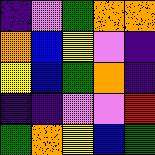[["indigo", "violet", "green", "orange", "orange"], ["orange", "blue", "yellow", "violet", "indigo"], ["yellow", "blue", "green", "orange", "indigo"], ["indigo", "indigo", "violet", "violet", "red"], ["green", "orange", "yellow", "blue", "green"]]